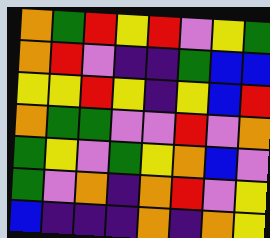[["orange", "green", "red", "yellow", "red", "violet", "yellow", "green"], ["orange", "red", "violet", "indigo", "indigo", "green", "blue", "blue"], ["yellow", "yellow", "red", "yellow", "indigo", "yellow", "blue", "red"], ["orange", "green", "green", "violet", "violet", "red", "violet", "orange"], ["green", "yellow", "violet", "green", "yellow", "orange", "blue", "violet"], ["green", "violet", "orange", "indigo", "orange", "red", "violet", "yellow"], ["blue", "indigo", "indigo", "indigo", "orange", "indigo", "orange", "yellow"]]